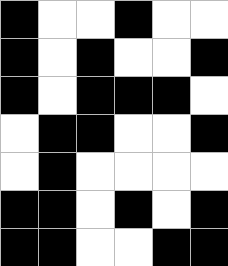[["black", "white", "white", "black", "white", "white"], ["black", "white", "black", "white", "white", "black"], ["black", "white", "black", "black", "black", "white"], ["white", "black", "black", "white", "white", "black"], ["white", "black", "white", "white", "white", "white"], ["black", "black", "white", "black", "white", "black"], ["black", "black", "white", "white", "black", "black"]]